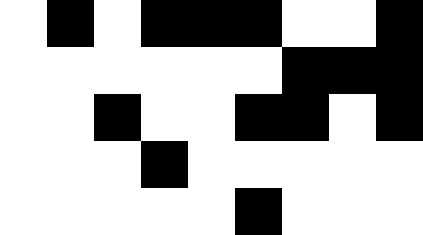[["white", "black", "white", "black", "black", "black", "white", "white", "black"], ["white", "white", "white", "white", "white", "white", "black", "black", "black"], ["white", "white", "black", "white", "white", "black", "black", "white", "black"], ["white", "white", "white", "black", "white", "white", "white", "white", "white"], ["white", "white", "white", "white", "white", "black", "white", "white", "white"]]